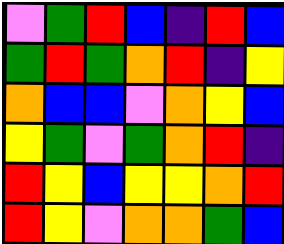[["violet", "green", "red", "blue", "indigo", "red", "blue"], ["green", "red", "green", "orange", "red", "indigo", "yellow"], ["orange", "blue", "blue", "violet", "orange", "yellow", "blue"], ["yellow", "green", "violet", "green", "orange", "red", "indigo"], ["red", "yellow", "blue", "yellow", "yellow", "orange", "red"], ["red", "yellow", "violet", "orange", "orange", "green", "blue"]]